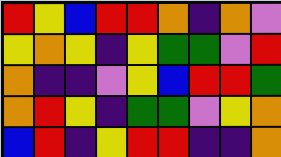[["red", "yellow", "blue", "red", "red", "orange", "indigo", "orange", "violet"], ["yellow", "orange", "yellow", "indigo", "yellow", "green", "green", "violet", "red"], ["orange", "indigo", "indigo", "violet", "yellow", "blue", "red", "red", "green"], ["orange", "red", "yellow", "indigo", "green", "green", "violet", "yellow", "orange"], ["blue", "red", "indigo", "yellow", "red", "red", "indigo", "indigo", "orange"]]